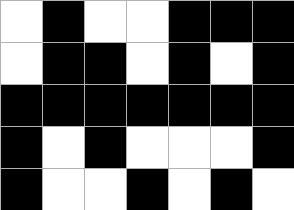[["white", "black", "white", "white", "black", "black", "black"], ["white", "black", "black", "white", "black", "white", "black"], ["black", "black", "black", "black", "black", "black", "black"], ["black", "white", "black", "white", "white", "white", "black"], ["black", "white", "white", "black", "white", "black", "white"]]